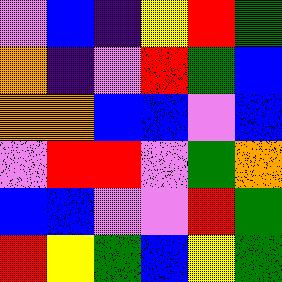[["violet", "blue", "indigo", "yellow", "red", "green"], ["orange", "indigo", "violet", "red", "green", "blue"], ["orange", "orange", "blue", "blue", "violet", "blue"], ["violet", "red", "red", "violet", "green", "orange"], ["blue", "blue", "violet", "violet", "red", "green"], ["red", "yellow", "green", "blue", "yellow", "green"]]